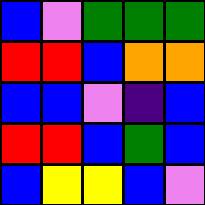[["blue", "violet", "green", "green", "green"], ["red", "red", "blue", "orange", "orange"], ["blue", "blue", "violet", "indigo", "blue"], ["red", "red", "blue", "green", "blue"], ["blue", "yellow", "yellow", "blue", "violet"]]